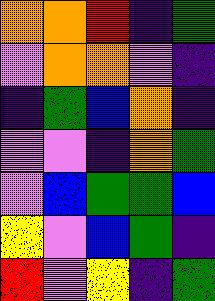[["orange", "orange", "red", "indigo", "green"], ["violet", "orange", "orange", "violet", "indigo"], ["indigo", "green", "blue", "orange", "indigo"], ["violet", "violet", "indigo", "orange", "green"], ["violet", "blue", "green", "green", "blue"], ["yellow", "violet", "blue", "green", "indigo"], ["red", "violet", "yellow", "indigo", "green"]]